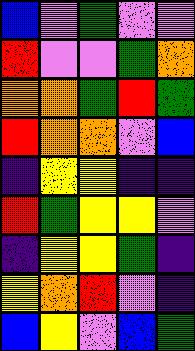[["blue", "violet", "green", "violet", "violet"], ["red", "violet", "violet", "green", "orange"], ["orange", "orange", "green", "red", "green"], ["red", "orange", "orange", "violet", "blue"], ["indigo", "yellow", "yellow", "indigo", "indigo"], ["red", "green", "yellow", "yellow", "violet"], ["indigo", "yellow", "yellow", "green", "indigo"], ["yellow", "orange", "red", "violet", "indigo"], ["blue", "yellow", "violet", "blue", "green"]]